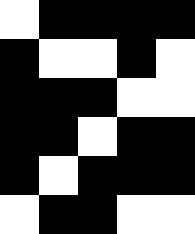[["white", "black", "black", "black", "black"], ["black", "white", "white", "black", "white"], ["black", "black", "black", "white", "white"], ["black", "black", "white", "black", "black"], ["black", "white", "black", "black", "black"], ["white", "black", "black", "white", "white"]]